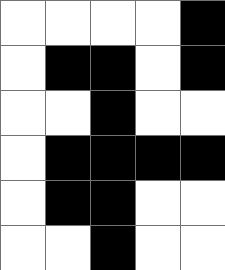[["white", "white", "white", "white", "black"], ["white", "black", "black", "white", "black"], ["white", "white", "black", "white", "white"], ["white", "black", "black", "black", "black"], ["white", "black", "black", "white", "white"], ["white", "white", "black", "white", "white"]]